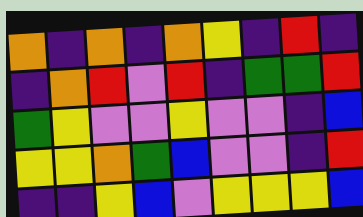[["orange", "indigo", "orange", "indigo", "orange", "yellow", "indigo", "red", "indigo"], ["indigo", "orange", "red", "violet", "red", "indigo", "green", "green", "red"], ["green", "yellow", "violet", "violet", "yellow", "violet", "violet", "indigo", "blue"], ["yellow", "yellow", "orange", "green", "blue", "violet", "violet", "indigo", "red"], ["indigo", "indigo", "yellow", "blue", "violet", "yellow", "yellow", "yellow", "blue"]]